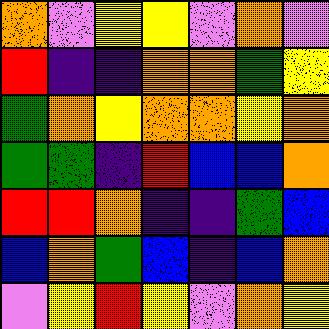[["orange", "violet", "yellow", "yellow", "violet", "orange", "violet"], ["red", "indigo", "indigo", "orange", "orange", "green", "yellow"], ["green", "orange", "yellow", "orange", "orange", "yellow", "orange"], ["green", "green", "indigo", "red", "blue", "blue", "orange"], ["red", "red", "orange", "indigo", "indigo", "green", "blue"], ["blue", "orange", "green", "blue", "indigo", "blue", "orange"], ["violet", "yellow", "red", "yellow", "violet", "orange", "yellow"]]